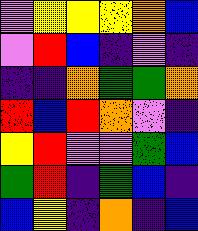[["violet", "yellow", "yellow", "yellow", "orange", "blue"], ["violet", "red", "blue", "indigo", "violet", "indigo"], ["indigo", "indigo", "orange", "green", "green", "orange"], ["red", "blue", "red", "orange", "violet", "indigo"], ["yellow", "red", "violet", "violet", "green", "blue"], ["green", "red", "indigo", "green", "blue", "indigo"], ["blue", "yellow", "indigo", "orange", "indigo", "blue"]]